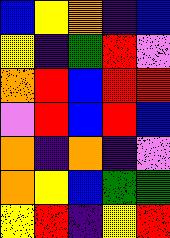[["blue", "yellow", "orange", "indigo", "blue"], ["yellow", "indigo", "green", "red", "violet"], ["orange", "red", "blue", "red", "red"], ["violet", "red", "blue", "red", "blue"], ["orange", "indigo", "orange", "indigo", "violet"], ["orange", "yellow", "blue", "green", "green"], ["yellow", "red", "indigo", "yellow", "red"]]